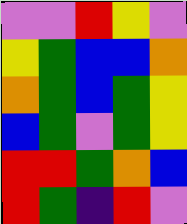[["violet", "violet", "red", "yellow", "violet"], ["yellow", "green", "blue", "blue", "orange"], ["orange", "green", "blue", "green", "yellow"], ["blue", "green", "violet", "green", "yellow"], ["red", "red", "green", "orange", "blue"], ["red", "green", "indigo", "red", "violet"]]